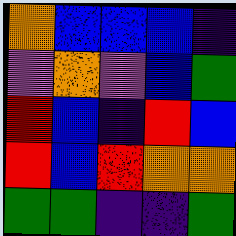[["orange", "blue", "blue", "blue", "indigo"], ["violet", "orange", "violet", "blue", "green"], ["red", "blue", "indigo", "red", "blue"], ["red", "blue", "red", "orange", "orange"], ["green", "green", "indigo", "indigo", "green"]]